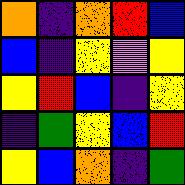[["orange", "indigo", "orange", "red", "blue"], ["blue", "indigo", "yellow", "violet", "yellow"], ["yellow", "red", "blue", "indigo", "yellow"], ["indigo", "green", "yellow", "blue", "red"], ["yellow", "blue", "orange", "indigo", "green"]]